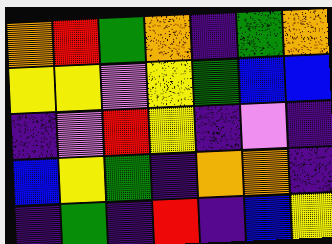[["orange", "red", "green", "orange", "indigo", "green", "orange"], ["yellow", "yellow", "violet", "yellow", "green", "blue", "blue"], ["indigo", "violet", "red", "yellow", "indigo", "violet", "indigo"], ["blue", "yellow", "green", "indigo", "orange", "orange", "indigo"], ["indigo", "green", "indigo", "red", "indigo", "blue", "yellow"]]